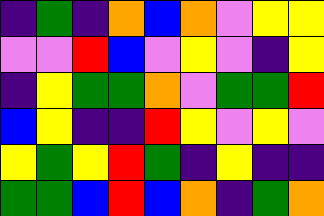[["indigo", "green", "indigo", "orange", "blue", "orange", "violet", "yellow", "yellow"], ["violet", "violet", "red", "blue", "violet", "yellow", "violet", "indigo", "yellow"], ["indigo", "yellow", "green", "green", "orange", "violet", "green", "green", "red"], ["blue", "yellow", "indigo", "indigo", "red", "yellow", "violet", "yellow", "violet"], ["yellow", "green", "yellow", "red", "green", "indigo", "yellow", "indigo", "indigo"], ["green", "green", "blue", "red", "blue", "orange", "indigo", "green", "orange"]]